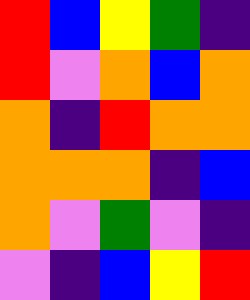[["red", "blue", "yellow", "green", "indigo"], ["red", "violet", "orange", "blue", "orange"], ["orange", "indigo", "red", "orange", "orange"], ["orange", "orange", "orange", "indigo", "blue"], ["orange", "violet", "green", "violet", "indigo"], ["violet", "indigo", "blue", "yellow", "red"]]